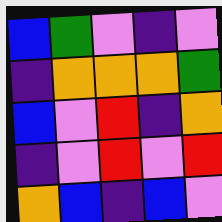[["blue", "green", "violet", "indigo", "violet"], ["indigo", "orange", "orange", "orange", "green"], ["blue", "violet", "red", "indigo", "orange"], ["indigo", "violet", "red", "violet", "red"], ["orange", "blue", "indigo", "blue", "violet"]]